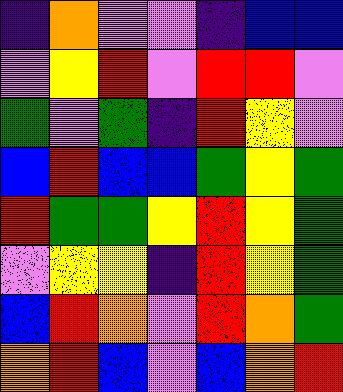[["indigo", "orange", "violet", "violet", "indigo", "blue", "blue"], ["violet", "yellow", "red", "violet", "red", "red", "violet"], ["green", "violet", "green", "indigo", "red", "yellow", "violet"], ["blue", "red", "blue", "blue", "green", "yellow", "green"], ["red", "green", "green", "yellow", "red", "yellow", "green"], ["violet", "yellow", "yellow", "indigo", "red", "yellow", "green"], ["blue", "red", "orange", "violet", "red", "orange", "green"], ["orange", "red", "blue", "violet", "blue", "orange", "red"]]